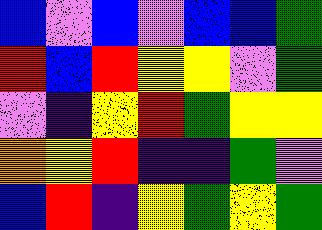[["blue", "violet", "blue", "violet", "blue", "blue", "green"], ["red", "blue", "red", "yellow", "yellow", "violet", "green"], ["violet", "indigo", "yellow", "red", "green", "yellow", "yellow"], ["orange", "yellow", "red", "indigo", "indigo", "green", "violet"], ["blue", "red", "indigo", "yellow", "green", "yellow", "green"]]